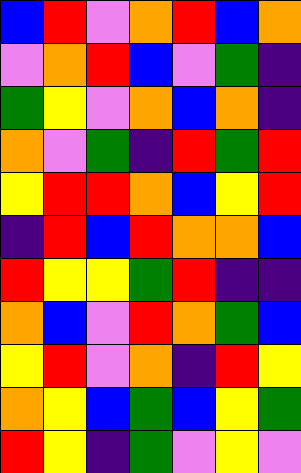[["blue", "red", "violet", "orange", "red", "blue", "orange"], ["violet", "orange", "red", "blue", "violet", "green", "indigo"], ["green", "yellow", "violet", "orange", "blue", "orange", "indigo"], ["orange", "violet", "green", "indigo", "red", "green", "red"], ["yellow", "red", "red", "orange", "blue", "yellow", "red"], ["indigo", "red", "blue", "red", "orange", "orange", "blue"], ["red", "yellow", "yellow", "green", "red", "indigo", "indigo"], ["orange", "blue", "violet", "red", "orange", "green", "blue"], ["yellow", "red", "violet", "orange", "indigo", "red", "yellow"], ["orange", "yellow", "blue", "green", "blue", "yellow", "green"], ["red", "yellow", "indigo", "green", "violet", "yellow", "violet"]]